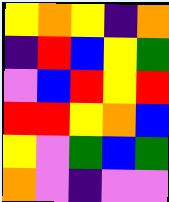[["yellow", "orange", "yellow", "indigo", "orange"], ["indigo", "red", "blue", "yellow", "green"], ["violet", "blue", "red", "yellow", "red"], ["red", "red", "yellow", "orange", "blue"], ["yellow", "violet", "green", "blue", "green"], ["orange", "violet", "indigo", "violet", "violet"]]